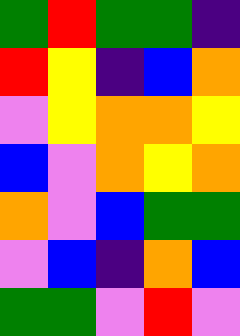[["green", "red", "green", "green", "indigo"], ["red", "yellow", "indigo", "blue", "orange"], ["violet", "yellow", "orange", "orange", "yellow"], ["blue", "violet", "orange", "yellow", "orange"], ["orange", "violet", "blue", "green", "green"], ["violet", "blue", "indigo", "orange", "blue"], ["green", "green", "violet", "red", "violet"]]